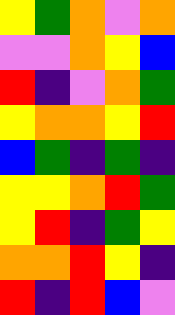[["yellow", "green", "orange", "violet", "orange"], ["violet", "violet", "orange", "yellow", "blue"], ["red", "indigo", "violet", "orange", "green"], ["yellow", "orange", "orange", "yellow", "red"], ["blue", "green", "indigo", "green", "indigo"], ["yellow", "yellow", "orange", "red", "green"], ["yellow", "red", "indigo", "green", "yellow"], ["orange", "orange", "red", "yellow", "indigo"], ["red", "indigo", "red", "blue", "violet"]]